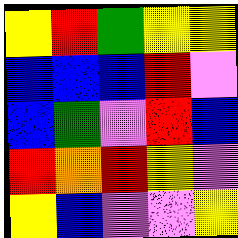[["yellow", "red", "green", "yellow", "yellow"], ["blue", "blue", "blue", "red", "violet"], ["blue", "green", "violet", "red", "blue"], ["red", "orange", "red", "yellow", "violet"], ["yellow", "blue", "violet", "violet", "yellow"]]